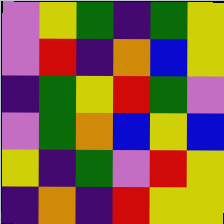[["violet", "yellow", "green", "indigo", "green", "yellow"], ["violet", "red", "indigo", "orange", "blue", "yellow"], ["indigo", "green", "yellow", "red", "green", "violet"], ["violet", "green", "orange", "blue", "yellow", "blue"], ["yellow", "indigo", "green", "violet", "red", "yellow"], ["indigo", "orange", "indigo", "red", "yellow", "yellow"]]